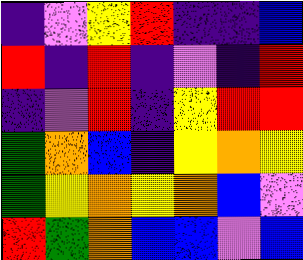[["indigo", "violet", "yellow", "red", "indigo", "indigo", "blue"], ["red", "indigo", "red", "indigo", "violet", "indigo", "red"], ["indigo", "violet", "red", "indigo", "yellow", "red", "red"], ["green", "orange", "blue", "indigo", "yellow", "orange", "yellow"], ["green", "yellow", "orange", "yellow", "orange", "blue", "violet"], ["red", "green", "orange", "blue", "blue", "violet", "blue"]]